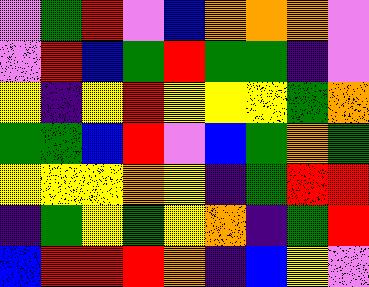[["violet", "green", "red", "violet", "blue", "orange", "orange", "orange", "violet"], ["violet", "red", "blue", "green", "red", "green", "green", "indigo", "violet"], ["yellow", "indigo", "yellow", "red", "yellow", "yellow", "yellow", "green", "orange"], ["green", "green", "blue", "red", "violet", "blue", "green", "orange", "green"], ["yellow", "yellow", "yellow", "orange", "yellow", "indigo", "green", "red", "red"], ["indigo", "green", "yellow", "green", "yellow", "orange", "indigo", "green", "red"], ["blue", "red", "red", "red", "orange", "indigo", "blue", "yellow", "violet"]]